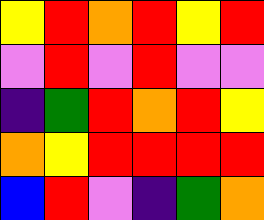[["yellow", "red", "orange", "red", "yellow", "red"], ["violet", "red", "violet", "red", "violet", "violet"], ["indigo", "green", "red", "orange", "red", "yellow"], ["orange", "yellow", "red", "red", "red", "red"], ["blue", "red", "violet", "indigo", "green", "orange"]]